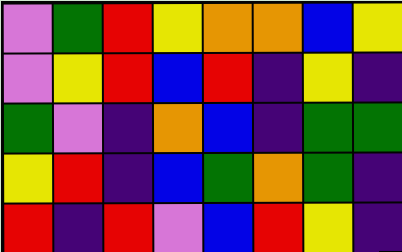[["violet", "green", "red", "yellow", "orange", "orange", "blue", "yellow"], ["violet", "yellow", "red", "blue", "red", "indigo", "yellow", "indigo"], ["green", "violet", "indigo", "orange", "blue", "indigo", "green", "green"], ["yellow", "red", "indigo", "blue", "green", "orange", "green", "indigo"], ["red", "indigo", "red", "violet", "blue", "red", "yellow", "indigo"]]